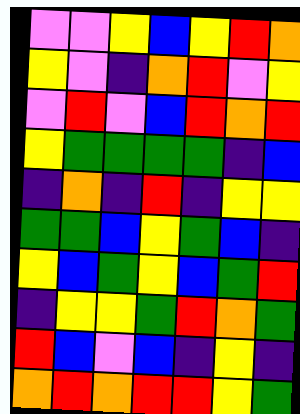[["violet", "violet", "yellow", "blue", "yellow", "red", "orange"], ["yellow", "violet", "indigo", "orange", "red", "violet", "yellow"], ["violet", "red", "violet", "blue", "red", "orange", "red"], ["yellow", "green", "green", "green", "green", "indigo", "blue"], ["indigo", "orange", "indigo", "red", "indigo", "yellow", "yellow"], ["green", "green", "blue", "yellow", "green", "blue", "indigo"], ["yellow", "blue", "green", "yellow", "blue", "green", "red"], ["indigo", "yellow", "yellow", "green", "red", "orange", "green"], ["red", "blue", "violet", "blue", "indigo", "yellow", "indigo"], ["orange", "red", "orange", "red", "red", "yellow", "green"]]